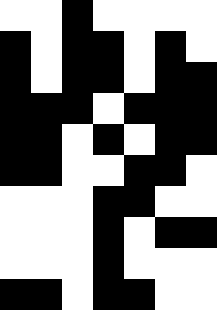[["white", "white", "black", "white", "white", "white", "white"], ["black", "white", "black", "black", "white", "black", "white"], ["black", "white", "black", "black", "white", "black", "black"], ["black", "black", "black", "white", "black", "black", "black"], ["black", "black", "white", "black", "white", "black", "black"], ["black", "black", "white", "white", "black", "black", "white"], ["white", "white", "white", "black", "black", "white", "white"], ["white", "white", "white", "black", "white", "black", "black"], ["white", "white", "white", "black", "white", "white", "white"], ["black", "black", "white", "black", "black", "white", "white"]]